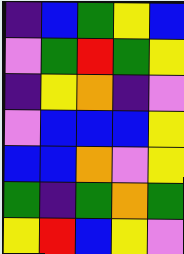[["indigo", "blue", "green", "yellow", "blue"], ["violet", "green", "red", "green", "yellow"], ["indigo", "yellow", "orange", "indigo", "violet"], ["violet", "blue", "blue", "blue", "yellow"], ["blue", "blue", "orange", "violet", "yellow"], ["green", "indigo", "green", "orange", "green"], ["yellow", "red", "blue", "yellow", "violet"]]